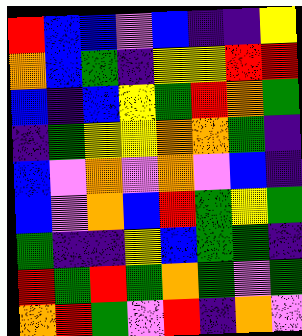[["red", "blue", "blue", "violet", "blue", "indigo", "indigo", "yellow"], ["orange", "blue", "green", "indigo", "yellow", "yellow", "red", "red"], ["blue", "indigo", "blue", "yellow", "green", "red", "orange", "green"], ["indigo", "green", "yellow", "yellow", "orange", "orange", "green", "indigo"], ["blue", "violet", "orange", "violet", "orange", "violet", "blue", "indigo"], ["blue", "violet", "orange", "blue", "red", "green", "yellow", "green"], ["green", "indigo", "indigo", "yellow", "blue", "green", "green", "indigo"], ["red", "green", "red", "green", "orange", "green", "violet", "green"], ["orange", "red", "green", "violet", "red", "indigo", "orange", "violet"]]